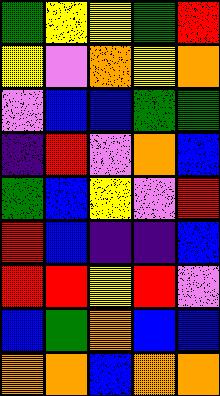[["green", "yellow", "yellow", "green", "red"], ["yellow", "violet", "orange", "yellow", "orange"], ["violet", "blue", "blue", "green", "green"], ["indigo", "red", "violet", "orange", "blue"], ["green", "blue", "yellow", "violet", "red"], ["red", "blue", "indigo", "indigo", "blue"], ["red", "red", "yellow", "red", "violet"], ["blue", "green", "orange", "blue", "blue"], ["orange", "orange", "blue", "orange", "orange"]]